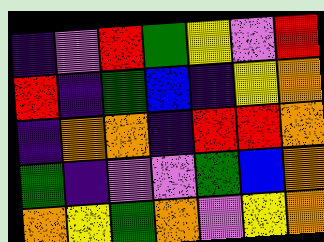[["indigo", "violet", "red", "green", "yellow", "violet", "red"], ["red", "indigo", "green", "blue", "indigo", "yellow", "orange"], ["indigo", "orange", "orange", "indigo", "red", "red", "orange"], ["green", "indigo", "violet", "violet", "green", "blue", "orange"], ["orange", "yellow", "green", "orange", "violet", "yellow", "orange"]]